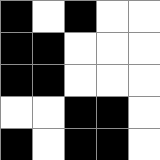[["black", "white", "black", "white", "white"], ["black", "black", "white", "white", "white"], ["black", "black", "white", "white", "white"], ["white", "white", "black", "black", "white"], ["black", "white", "black", "black", "white"]]